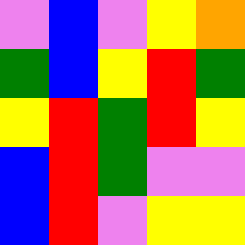[["violet", "blue", "violet", "yellow", "orange"], ["green", "blue", "yellow", "red", "green"], ["yellow", "red", "green", "red", "yellow"], ["blue", "red", "green", "violet", "violet"], ["blue", "red", "violet", "yellow", "yellow"]]